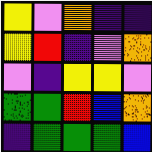[["yellow", "violet", "orange", "indigo", "indigo"], ["yellow", "red", "indigo", "violet", "orange"], ["violet", "indigo", "yellow", "yellow", "violet"], ["green", "green", "red", "blue", "orange"], ["indigo", "green", "green", "green", "blue"]]